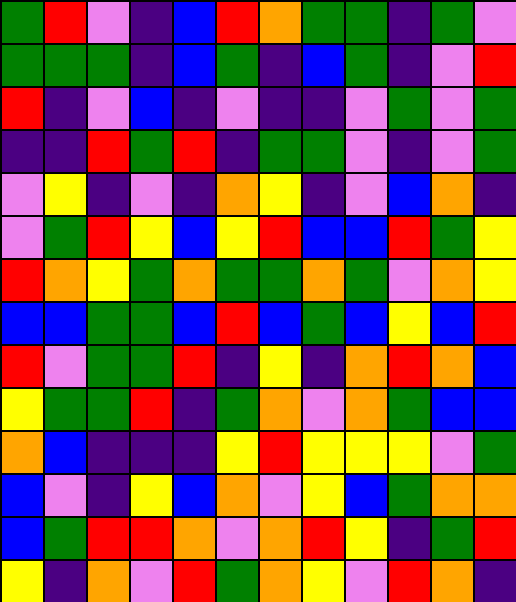[["green", "red", "violet", "indigo", "blue", "red", "orange", "green", "green", "indigo", "green", "violet"], ["green", "green", "green", "indigo", "blue", "green", "indigo", "blue", "green", "indigo", "violet", "red"], ["red", "indigo", "violet", "blue", "indigo", "violet", "indigo", "indigo", "violet", "green", "violet", "green"], ["indigo", "indigo", "red", "green", "red", "indigo", "green", "green", "violet", "indigo", "violet", "green"], ["violet", "yellow", "indigo", "violet", "indigo", "orange", "yellow", "indigo", "violet", "blue", "orange", "indigo"], ["violet", "green", "red", "yellow", "blue", "yellow", "red", "blue", "blue", "red", "green", "yellow"], ["red", "orange", "yellow", "green", "orange", "green", "green", "orange", "green", "violet", "orange", "yellow"], ["blue", "blue", "green", "green", "blue", "red", "blue", "green", "blue", "yellow", "blue", "red"], ["red", "violet", "green", "green", "red", "indigo", "yellow", "indigo", "orange", "red", "orange", "blue"], ["yellow", "green", "green", "red", "indigo", "green", "orange", "violet", "orange", "green", "blue", "blue"], ["orange", "blue", "indigo", "indigo", "indigo", "yellow", "red", "yellow", "yellow", "yellow", "violet", "green"], ["blue", "violet", "indigo", "yellow", "blue", "orange", "violet", "yellow", "blue", "green", "orange", "orange"], ["blue", "green", "red", "red", "orange", "violet", "orange", "red", "yellow", "indigo", "green", "red"], ["yellow", "indigo", "orange", "violet", "red", "green", "orange", "yellow", "violet", "red", "orange", "indigo"]]